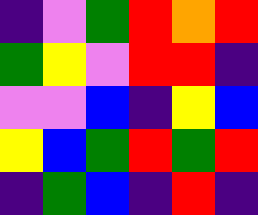[["indigo", "violet", "green", "red", "orange", "red"], ["green", "yellow", "violet", "red", "red", "indigo"], ["violet", "violet", "blue", "indigo", "yellow", "blue"], ["yellow", "blue", "green", "red", "green", "red"], ["indigo", "green", "blue", "indigo", "red", "indigo"]]